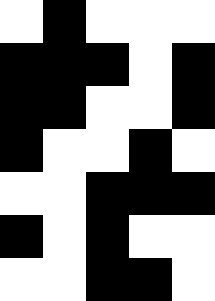[["white", "black", "white", "white", "white"], ["black", "black", "black", "white", "black"], ["black", "black", "white", "white", "black"], ["black", "white", "white", "black", "white"], ["white", "white", "black", "black", "black"], ["black", "white", "black", "white", "white"], ["white", "white", "black", "black", "white"]]